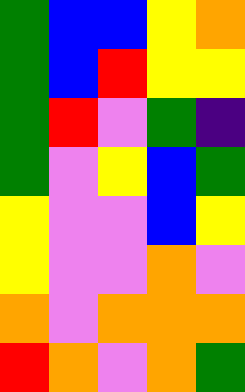[["green", "blue", "blue", "yellow", "orange"], ["green", "blue", "red", "yellow", "yellow"], ["green", "red", "violet", "green", "indigo"], ["green", "violet", "yellow", "blue", "green"], ["yellow", "violet", "violet", "blue", "yellow"], ["yellow", "violet", "violet", "orange", "violet"], ["orange", "violet", "orange", "orange", "orange"], ["red", "orange", "violet", "orange", "green"]]